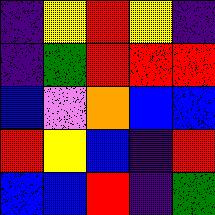[["indigo", "yellow", "red", "yellow", "indigo"], ["indigo", "green", "red", "red", "red"], ["blue", "violet", "orange", "blue", "blue"], ["red", "yellow", "blue", "indigo", "red"], ["blue", "blue", "red", "indigo", "green"]]